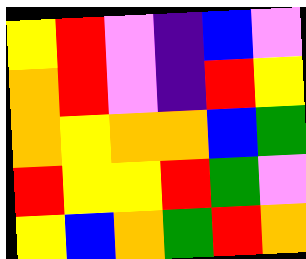[["yellow", "red", "violet", "indigo", "blue", "violet"], ["orange", "red", "violet", "indigo", "red", "yellow"], ["orange", "yellow", "orange", "orange", "blue", "green"], ["red", "yellow", "yellow", "red", "green", "violet"], ["yellow", "blue", "orange", "green", "red", "orange"]]